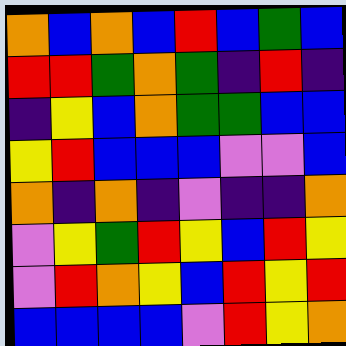[["orange", "blue", "orange", "blue", "red", "blue", "green", "blue"], ["red", "red", "green", "orange", "green", "indigo", "red", "indigo"], ["indigo", "yellow", "blue", "orange", "green", "green", "blue", "blue"], ["yellow", "red", "blue", "blue", "blue", "violet", "violet", "blue"], ["orange", "indigo", "orange", "indigo", "violet", "indigo", "indigo", "orange"], ["violet", "yellow", "green", "red", "yellow", "blue", "red", "yellow"], ["violet", "red", "orange", "yellow", "blue", "red", "yellow", "red"], ["blue", "blue", "blue", "blue", "violet", "red", "yellow", "orange"]]